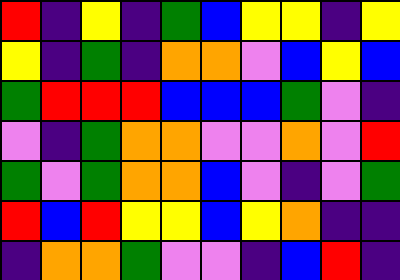[["red", "indigo", "yellow", "indigo", "green", "blue", "yellow", "yellow", "indigo", "yellow"], ["yellow", "indigo", "green", "indigo", "orange", "orange", "violet", "blue", "yellow", "blue"], ["green", "red", "red", "red", "blue", "blue", "blue", "green", "violet", "indigo"], ["violet", "indigo", "green", "orange", "orange", "violet", "violet", "orange", "violet", "red"], ["green", "violet", "green", "orange", "orange", "blue", "violet", "indigo", "violet", "green"], ["red", "blue", "red", "yellow", "yellow", "blue", "yellow", "orange", "indigo", "indigo"], ["indigo", "orange", "orange", "green", "violet", "violet", "indigo", "blue", "red", "indigo"]]